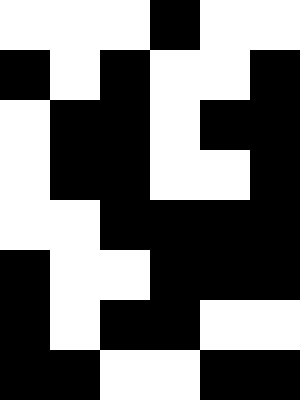[["white", "white", "white", "black", "white", "white"], ["black", "white", "black", "white", "white", "black"], ["white", "black", "black", "white", "black", "black"], ["white", "black", "black", "white", "white", "black"], ["white", "white", "black", "black", "black", "black"], ["black", "white", "white", "black", "black", "black"], ["black", "white", "black", "black", "white", "white"], ["black", "black", "white", "white", "black", "black"]]